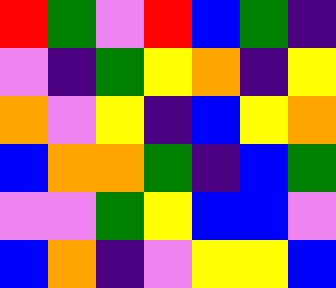[["red", "green", "violet", "red", "blue", "green", "indigo"], ["violet", "indigo", "green", "yellow", "orange", "indigo", "yellow"], ["orange", "violet", "yellow", "indigo", "blue", "yellow", "orange"], ["blue", "orange", "orange", "green", "indigo", "blue", "green"], ["violet", "violet", "green", "yellow", "blue", "blue", "violet"], ["blue", "orange", "indigo", "violet", "yellow", "yellow", "blue"]]